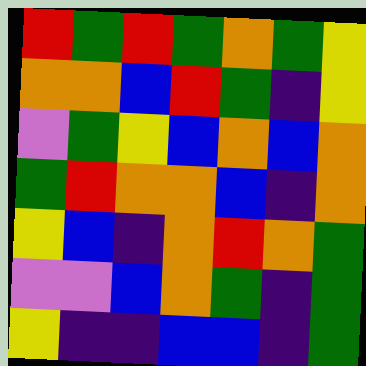[["red", "green", "red", "green", "orange", "green", "yellow"], ["orange", "orange", "blue", "red", "green", "indigo", "yellow"], ["violet", "green", "yellow", "blue", "orange", "blue", "orange"], ["green", "red", "orange", "orange", "blue", "indigo", "orange"], ["yellow", "blue", "indigo", "orange", "red", "orange", "green"], ["violet", "violet", "blue", "orange", "green", "indigo", "green"], ["yellow", "indigo", "indigo", "blue", "blue", "indigo", "green"]]